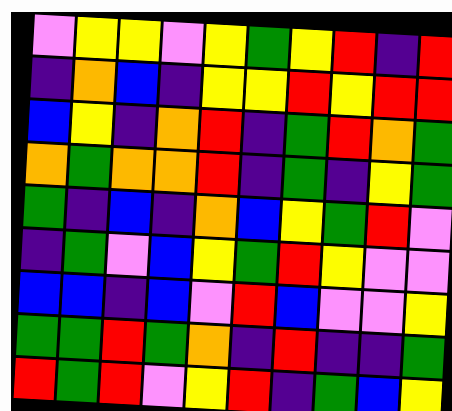[["violet", "yellow", "yellow", "violet", "yellow", "green", "yellow", "red", "indigo", "red"], ["indigo", "orange", "blue", "indigo", "yellow", "yellow", "red", "yellow", "red", "red"], ["blue", "yellow", "indigo", "orange", "red", "indigo", "green", "red", "orange", "green"], ["orange", "green", "orange", "orange", "red", "indigo", "green", "indigo", "yellow", "green"], ["green", "indigo", "blue", "indigo", "orange", "blue", "yellow", "green", "red", "violet"], ["indigo", "green", "violet", "blue", "yellow", "green", "red", "yellow", "violet", "violet"], ["blue", "blue", "indigo", "blue", "violet", "red", "blue", "violet", "violet", "yellow"], ["green", "green", "red", "green", "orange", "indigo", "red", "indigo", "indigo", "green"], ["red", "green", "red", "violet", "yellow", "red", "indigo", "green", "blue", "yellow"]]